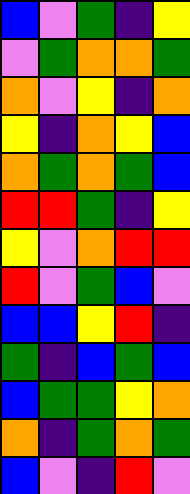[["blue", "violet", "green", "indigo", "yellow"], ["violet", "green", "orange", "orange", "green"], ["orange", "violet", "yellow", "indigo", "orange"], ["yellow", "indigo", "orange", "yellow", "blue"], ["orange", "green", "orange", "green", "blue"], ["red", "red", "green", "indigo", "yellow"], ["yellow", "violet", "orange", "red", "red"], ["red", "violet", "green", "blue", "violet"], ["blue", "blue", "yellow", "red", "indigo"], ["green", "indigo", "blue", "green", "blue"], ["blue", "green", "green", "yellow", "orange"], ["orange", "indigo", "green", "orange", "green"], ["blue", "violet", "indigo", "red", "violet"]]